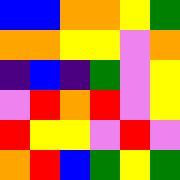[["blue", "blue", "orange", "orange", "yellow", "green"], ["orange", "orange", "yellow", "yellow", "violet", "orange"], ["indigo", "blue", "indigo", "green", "violet", "yellow"], ["violet", "red", "orange", "red", "violet", "yellow"], ["red", "yellow", "yellow", "violet", "red", "violet"], ["orange", "red", "blue", "green", "yellow", "green"]]